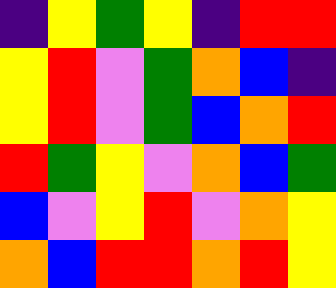[["indigo", "yellow", "green", "yellow", "indigo", "red", "red"], ["yellow", "red", "violet", "green", "orange", "blue", "indigo"], ["yellow", "red", "violet", "green", "blue", "orange", "red"], ["red", "green", "yellow", "violet", "orange", "blue", "green"], ["blue", "violet", "yellow", "red", "violet", "orange", "yellow"], ["orange", "blue", "red", "red", "orange", "red", "yellow"]]